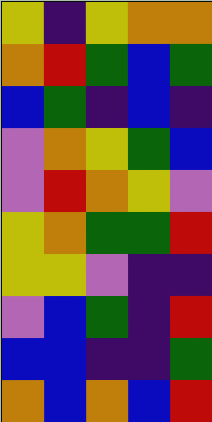[["yellow", "indigo", "yellow", "orange", "orange"], ["orange", "red", "green", "blue", "green"], ["blue", "green", "indigo", "blue", "indigo"], ["violet", "orange", "yellow", "green", "blue"], ["violet", "red", "orange", "yellow", "violet"], ["yellow", "orange", "green", "green", "red"], ["yellow", "yellow", "violet", "indigo", "indigo"], ["violet", "blue", "green", "indigo", "red"], ["blue", "blue", "indigo", "indigo", "green"], ["orange", "blue", "orange", "blue", "red"]]